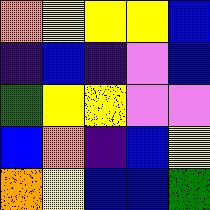[["orange", "yellow", "yellow", "yellow", "blue"], ["indigo", "blue", "indigo", "violet", "blue"], ["green", "yellow", "yellow", "violet", "violet"], ["blue", "orange", "indigo", "blue", "yellow"], ["orange", "yellow", "blue", "blue", "green"]]